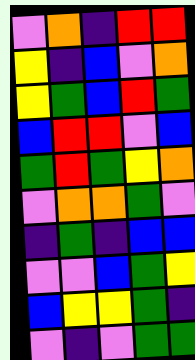[["violet", "orange", "indigo", "red", "red"], ["yellow", "indigo", "blue", "violet", "orange"], ["yellow", "green", "blue", "red", "green"], ["blue", "red", "red", "violet", "blue"], ["green", "red", "green", "yellow", "orange"], ["violet", "orange", "orange", "green", "violet"], ["indigo", "green", "indigo", "blue", "blue"], ["violet", "violet", "blue", "green", "yellow"], ["blue", "yellow", "yellow", "green", "indigo"], ["violet", "indigo", "violet", "green", "green"]]